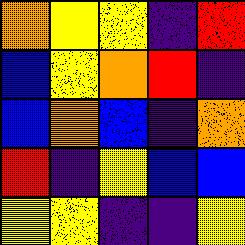[["orange", "yellow", "yellow", "indigo", "red"], ["blue", "yellow", "orange", "red", "indigo"], ["blue", "orange", "blue", "indigo", "orange"], ["red", "indigo", "yellow", "blue", "blue"], ["yellow", "yellow", "indigo", "indigo", "yellow"]]